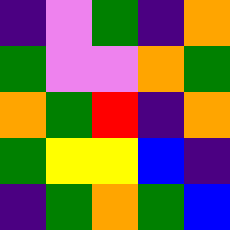[["indigo", "violet", "green", "indigo", "orange"], ["green", "violet", "violet", "orange", "green"], ["orange", "green", "red", "indigo", "orange"], ["green", "yellow", "yellow", "blue", "indigo"], ["indigo", "green", "orange", "green", "blue"]]